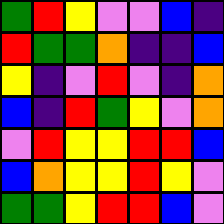[["green", "red", "yellow", "violet", "violet", "blue", "indigo"], ["red", "green", "green", "orange", "indigo", "indigo", "blue"], ["yellow", "indigo", "violet", "red", "violet", "indigo", "orange"], ["blue", "indigo", "red", "green", "yellow", "violet", "orange"], ["violet", "red", "yellow", "yellow", "red", "red", "blue"], ["blue", "orange", "yellow", "yellow", "red", "yellow", "violet"], ["green", "green", "yellow", "red", "red", "blue", "violet"]]